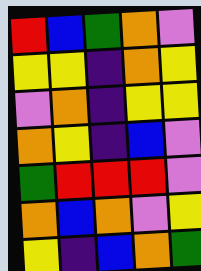[["red", "blue", "green", "orange", "violet"], ["yellow", "yellow", "indigo", "orange", "yellow"], ["violet", "orange", "indigo", "yellow", "yellow"], ["orange", "yellow", "indigo", "blue", "violet"], ["green", "red", "red", "red", "violet"], ["orange", "blue", "orange", "violet", "yellow"], ["yellow", "indigo", "blue", "orange", "green"]]